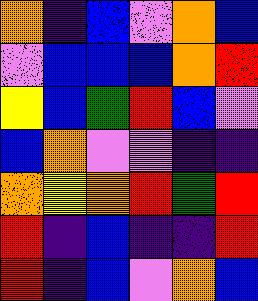[["orange", "indigo", "blue", "violet", "orange", "blue"], ["violet", "blue", "blue", "blue", "orange", "red"], ["yellow", "blue", "green", "red", "blue", "violet"], ["blue", "orange", "violet", "violet", "indigo", "indigo"], ["orange", "yellow", "orange", "red", "green", "red"], ["red", "indigo", "blue", "indigo", "indigo", "red"], ["red", "indigo", "blue", "violet", "orange", "blue"]]